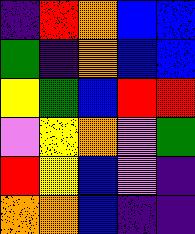[["indigo", "red", "orange", "blue", "blue"], ["green", "indigo", "orange", "blue", "blue"], ["yellow", "green", "blue", "red", "red"], ["violet", "yellow", "orange", "violet", "green"], ["red", "yellow", "blue", "violet", "indigo"], ["orange", "orange", "blue", "indigo", "indigo"]]